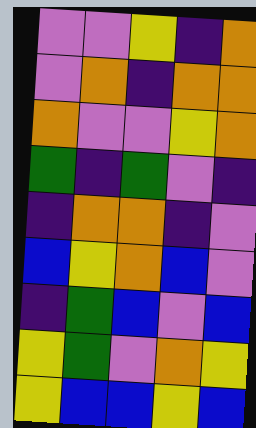[["violet", "violet", "yellow", "indigo", "orange"], ["violet", "orange", "indigo", "orange", "orange"], ["orange", "violet", "violet", "yellow", "orange"], ["green", "indigo", "green", "violet", "indigo"], ["indigo", "orange", "orange", "indigo", "violet"], ["blue", "yellow", "orange", "blue", "violet"], ["indigo", "green", "blue", "violet", "blue"], ["yellow", "green", "violet", "orange", "yellow"], ["yellow", "blue", "blue", "yellow", "blue"]]